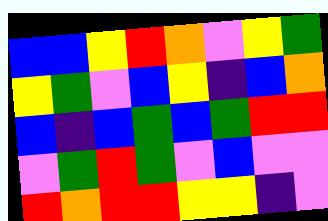[["blue", "blue", "yellow", "red", "orange", "violet", "yellow", "green"], ["yellow", "green", "violet", "blue", "yellow", "indigo", "blue", "orange"], ["blue", "indigo", "blue", "green", "blue", "green", "red", "red"], ["violet", "green", "red", "green", "violet", "blue", "violet", "violet"], ["red", "orange", "red", "red", "yellow", "yellow", "indigo", "violet"]]